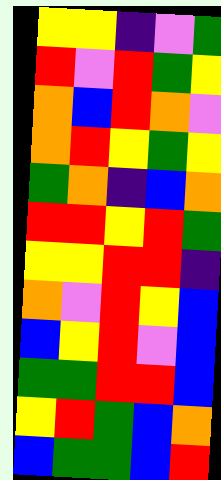[["yellow", "yellow", "indigo", "violet", "green"], ["red", "violet", "red", "green", "yellow"], ["orange", "blue", "red", "orange", "violet"], ["orange", "red", "yellow", "green", "yellow"], ["green", "orange", "indigo", "blue", "orange"], ["red", "red", "yellow", "red", "green"], ["yellow", "yellow", "red", "red", "indigo"], ["orange", "violet", "red", "yellow", "blue"], ["blue", "yellow", "red", "violet", "blue"], ["green", "green", "red", "red", "blue"], ["yellow", "red", "green", "blue", "orange"], ["blue", "green", "green", "blue", "red"]]